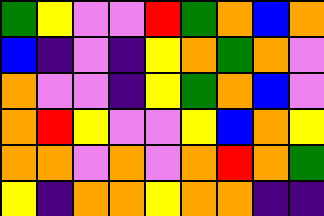[["green", "yellow", "violet", "violet", "red", "green", "orange", "blue", "orange"], ["blue", "indigo", "violet", "indigo", "yellow", "orange", "green", "orange", "violet"], ["orange", "violet", "violet", "indigo", "yellow", "green", "orange", "blue", "violet"], ["orange", "red", "yellow", "violet", "violet", "yellow", "blue", "orange", "yellow"], ["orange", "orange", "violet", "orange", "violet", "orange", "red", "orange", "green"], ["yellow", "indigo", "orange", "orange", "yellow", "orange", "orange", "indigo", "indigo"]]